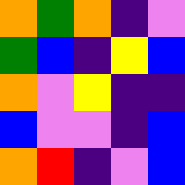[["orange", "green", "orange", "indigo", "violet"], ["green", "blue", "indigo", "yellow", "blue"], ["orange", "violet", "yellow", "indigo", "indigo"], ["blue", "violet", "violet", "indigo", "blue"], ["orange", "red", "indigo", "violet", "blue"]]